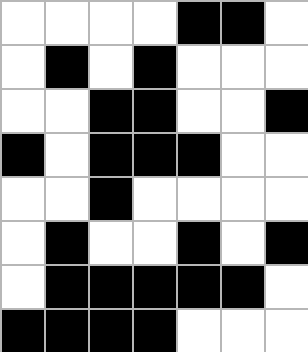[["white", "white", "white", "white", "black", "black", "white"], ["white", "black", "white", "black", "white", "white", "white"], ["white", "white", "black", "black", "white", "white", "black"], ["black", "white", "black", "black", "black", "white", "white"], ["white", "white", "black", "white", "white", "white", "white"], ["white", "black", "white", "white", "black", "white", "black"], ["white", "black", "black", "black", "black", "black", "white"], ["black", "black", "black", "black", "white", "white", "white"]]